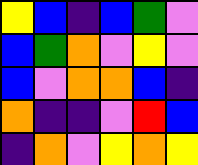[["yellow", "blue", "indigo", "blue", "green", "violet"], ["blue", "green", "orange", "violet", "yellow", "violet"], ["blue", "violet", "orange", "orange", "blue", "indigo"], ["orange", "indigo", "indigo", "violet", "red", "blue"], ["indigo", "orange", "violet", "yellow", "orange", "yellow"]]